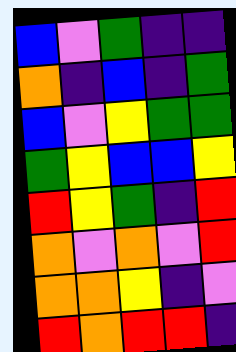[["blue", "violet", "green", "indigo", "indigo"], ["orange", "indigo", "blue", "indigo", "green"], ["blue", "violet", "yellow", "green", "green"], ["green", "yellow", "blue", "blue", "yellow"], ["red", "yellow", "green", "indigo", "red"], ["orange", "violet", "orange", "violet", "red"], ["orange", "orange", "yellow", "indigo", "violet"], ["red", "orange", "red", "red", "indigo"]]